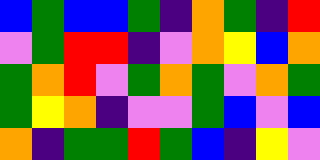[["blue", "green", "blue", "blue", "green", "indigo", "orange", "green", "indigo", "red"], ["violet", "green", "red", "red", "indigo", "violet", "orange", "yellow", "blue", "orange"], ["green", "orange", "red", "violet", "green", "orange", "green", "violet", "orange", "green"], ["green", "yellow", "orange", "indigo", "violet", "violet", "green", "blue", "violet", "blue"], ["orange", "indigo", "green", "green", "red", "green", "blue", "indigo", "yellow", "violet"]]